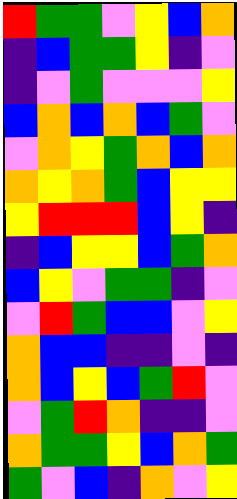[["red", "green", "green", "violet", "yellow", "blue", "orange"], ["indigo", "blue", "green", "green", "yellow", "indigo", "violet"], ["indigo", "violet", "green", "violet", "violet", "violet", "yellow"], ["blue", "orange", "blue", "orange", "blue", "green", "violet"], ["violet", "orange", "yellow", "green", "orange", "blue", "orange"], ["orange", "yellow", "orange", "green", "blue", "yellow", "yellow"], ["yellow", "red", "red", "red", "blue", "yellow", "indigo"], ["indigo", "blue", "yellow", "yellow", "blue", "green", "orange"], ["blue", "yellow", "violet", "green", "green", "indigo", "violet"], ["violet", "red", "green", "blue", "blue", "violet", "yellow"], ["orange", "blue", "blue", "indigo", "indigo", "violet", "indigo"], ["orange", "blue", "yellow", "blue", "green", "red", "violet"], ["violet", "green", "red", "orange", "indigo", "indigo", "violet"], ["orange", "green", "green", "yellow", "blue", "orange", "green"], ["green", "violet", "blue", "indigo", "orange", "violet", "yellow"]]